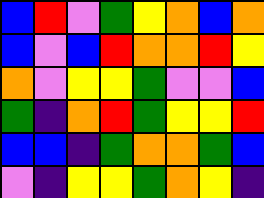[["blue", "red", "violet", "green", "yellow", "orange", "blue", "orange"], ["blue", "violet", "blue", "red", "orange", "orange", "red", "yellow"], ["orange", "violet", "yellow", "yellow", "green", "violet", "violet", "blue"], ["green", "indigo", "orange", "red", "green", "yellow", "yellow", "red"], ["blue", "blue", "indigo", "green", "orange", "orange", "green", "blue"], ["violet", "indigo", "yellow", "yellow", "green", "orange", "yellow", "indigo"]]